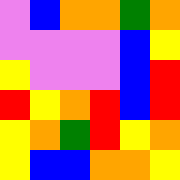[["violet", "blue", "orange", "orange", "green", "orange"], ["violet", "violet", "violet", "violet", "blue", "yellow"], ["yellow", "violet", "violet", "violet", "blue", "red"], ["red", "yellow", "orange", "red", "blue", "red"], ["yellow", "orange", "green", "red", "yellow", "orange"], ["yellow", "blue", "blue", "orange", "orange", "yellow"]]